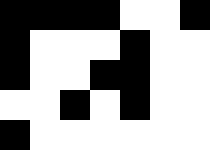[["black", "black", "black", "black", "white", "white", "black"], ["black", "white", "white", "white", "black", "white", "white"], ["black", "white", "white", "black", "black", "white", "white"], ["white", "white", "black", "white", "black", "white", "white"], ["black", "white", "white", "white", "white", "white", "white"]]